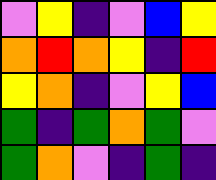[["violet", "yellow", "indigo", "violet", "blue", "yellow"], ["orange", "red", "orange", "yellow", "indigo", "red"], ["yellow", "orange", "indigo", "violet", "yellow", "blue"], ["green", "indigo", "green", "orange", "green", "violet"], ["green", "orange", "violet", "indigo", "green", "indigo"]]